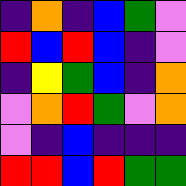[["indigo", "orange", "indigo", "blue", "green", "violet"], ["red", "blue", "red", "blue", "indigo", "violet"], ["indigo", "yellow", "green", "blue", "indigo", "orange"], ["violet", "orange", "red", "green", "violet", "orange"], ["violet", "indigo", "blue", "indigo", "indigo", "indigo"], ["red", "red", "blue", "red", "green", "green"]]